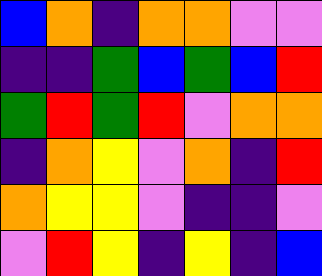[["blue", "orange", "indigo", "orange", "orange", "violet", "violet"], ["indigo", "indigo", "green", "blue", "green", "blue", "red"], ["green", "red", "green", "red", "violet", "orange", "orange"], ["indigo", "orange", "yellow", "violet", "orange", "indigo", "red"], ["orange", "yellow", "yellow", "violet", "indigo", "indigo", "violet"], ["violet", "red", "yellow", "indigo", "yellow", "indigo", "blue"]]